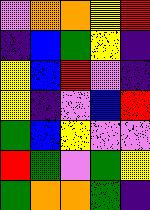[["violet", "orange", "orange", "yellow", "red"], ["indigo", "blue", "green", "yellow", "indigo"], ["yellow", "blue", "red", "violet", "indigo"], ["yellow", "indigo", "violet", "blue", "red"], ["green", "blue", "yellow", "violet", "violet"], ["red", "green", "violet", "green", "yellow"], ["green", "orange", "orange", "green", "indigo"]]